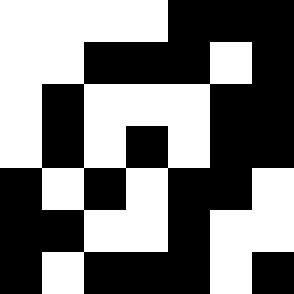[["white", "white", "white", "white", "black", "black", "black"], ["white", "white", "black", "black", "black", "white", "black"], ["white", "black", "white", "white", "white", "black", "black"], ["white", "black", "white", "black", "white", "black", "black"], ["black", "white", "black", "white", "black", "black", "white"], ["black", "black", "white", "white", "black", "white", "white"], ["black", "white", "black", "black", "black", "white", "black"]]